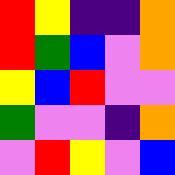[["red", "yellow", "indigo", "indigo", "orange"], ["red", "green", "blue", "violet", "orange"], ["yellow", "blue", "red", "violet", "violet"], ["green", "violet", "violet", "indigo", "orange"], ["violet", "red", "yellow", "violet", "blue"]]